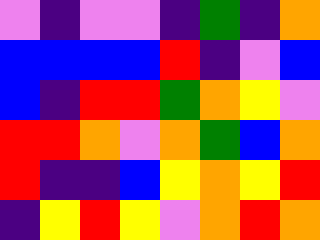[["violet", "indigo", "violet", "violet", "indigo", "green", "indigo", "orange"], ["blue", "blue", "blue", "blue", "red", "indigo", "violet", "blue"], ["blue", "indigo", "red", "red", "green", "orange", "yellow", "violet"], ["red", "red", "orange", "violet", "orange", "green", "blue", "orange"], ["red", "indigo", "indigo", "blue", "yellow", "orange", "yellow", "red"], ["indigo", "yellow", "red", "yellow", "violet", "orange", "red", "orange"]]